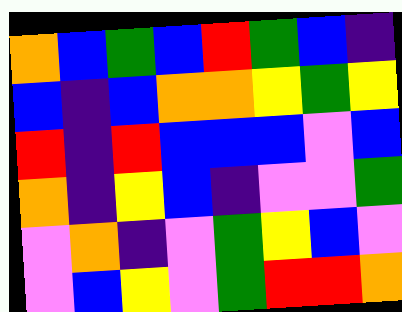[["orange", "blue", "green", "blue", "red", "green", "blue", "indigo"], ["blue", "indigo", "blue", "orange", "orange", "yellow", "green", "yellow"], ["red", "indigo", "red", "blue", "blue", "blue", "violet", "blue"], ["orange", "indigo", "yellow", "blue", "indigo", "violet", "violet", "green"], ["violet", "orange", "indigo", "violet", "green", "yellow", "blue", "violet"], ["violet", "blue", "yellow", "violet", "green", "red", "red", "orange"]]